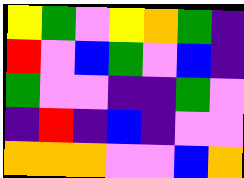[["yellow", "green", "violet", "yellow", "orange", "green", "indigo"], ["red", "violet", "blue", "green", "violet", "blue", "indigo"], ["green", "violet", "violet", "indigo", "indigo", "green", "violet"], ["indigo", "red", "indigo", "blue", "indigo", "violet", "violet"], ["orange", "orange", "orange", "violet", "violet", "blue", "orange"]]